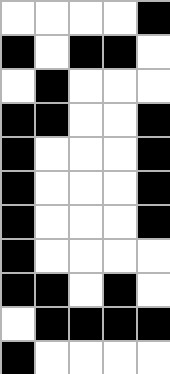[["white", "white", "white", "white", "black"], ["black", "white", "black", "black", "white"], ["white", "black", "white", "white", "white"], ["black", "black", "white", "white", "black"], ["black", "white", "white", "white", "black"], ["black", "white", "white", "white", "black"], ["black", "white", "white", "white", "black"], ["black", "white", "white", "white", "white"], ["black", "black", "white", "black", "white"], ["white", "black", "black", "black", "black"], ["black", "white", "white", "white", "white"]]